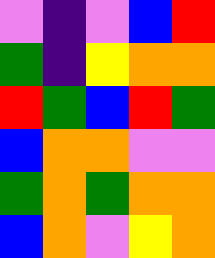[["violet", "indigo", "violet", "blue", "red"], ["green", "indigo", "yellow", "orange", "orange"], ["red", "green", "blue", "red", "green"], ["blue", "orange", "orange", "violet", "violet"], ["green", "orange", "green", "orange", "orange"], ["blue", "orange", "violet", "yellow", "orange"]]